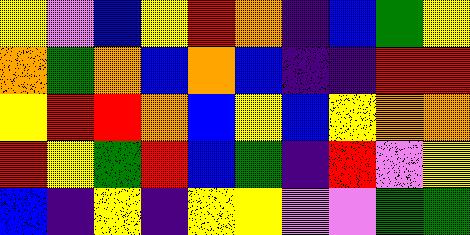[["yellow", "violet", "blue", "yellow", "red", "orange", "indigo", "blue", "green", "yellow"], ["orange", "green", "orange", "blue", "orange", "blue", "indigo", "indigo", "red", "red"], ["yellow", "red", "red", "orange", "blue", "yellow", "blue", "yellow", "orange", "orange"], ["red", "yellow", "green", "red", "blue", "green", "indigo", "red", "violet", "yellow"], ["blue", "indigo", "yellow", "indigo", "yellow", "yellow", "violet", "violet", "green", "green"]]